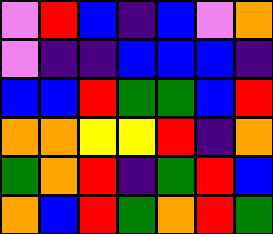[["violet", "red", "blue", "indigo", "blue", "violet", "orange"], ["violet", "indigo", "indigo", "blue", "blue", "blue", "indigo"], ["blue", "blue", "red", "green", "green", "blue", "red"], ["orange", "orange", "yellow", "yellow", "red", "indigo", "orange"], ["green", "orange", "red", "indigo", "green", "red", "blue"], ["orange", "blue", "red", "green", "orange", "red", "green"]]